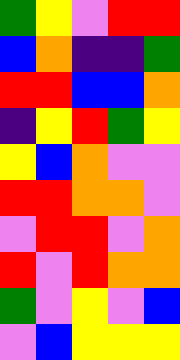[["green", "yellow", "violet", "red", "red"], ["blue", "orange", "indigo", "indigo", "green"], ["red", "red", "blue", "blue", "orange"], ["indigo", "yellow", "red", "green", "yellow"], ["yellow", "blue", "orange", "violet", "violet"], ["red", "red", "orange", "orange", "violet"], ["violet", "red", "red", "violet", "orange"], ["red", "violet", "red", "orange", "orange"], ["green", "violet", "yellow", "violet", "blue"], ["violet", "blue", "yellow", "yellow", "yellow"]]